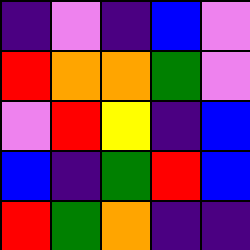[["indigo", "violet", "indigo", "blue", "violet"], ["red", "orange", "orange", "green", "violet"], ["violet", "red", "yellow", "indigo", "blue"], ["blue", "indigo", "green", "red", "blue"], ["red", "green", "orange", "indigo", "indigo"]]